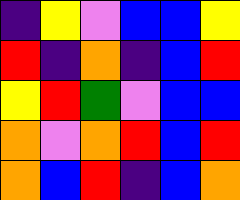[["indigo", "yellow", "violet", "blue", "blue", "yellow"], ["red", "indigo", "orange", "indigo", "blue", "red"], ["yellow", "red", "green", "violet", "blue", "blue"], ["orange", "violet", "orange", "red", "blue", "red"], ["orange", "blue", "red", "indigo", "blue", "orange"]]